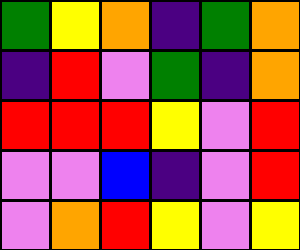[["green", "yellow", "orange", "indigo", "green", "orange"], ["indigo", "red", "violet", "green", "indigo", "orange"], ["red", "red", "red", "yellow", "violet", "red"], ["violet", "violet", "blue", "indigo", "violet", "red"], ["violet", "orange", "red", "yellow", "violet", "yellow"]]